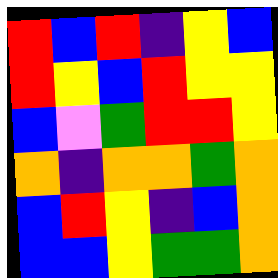[["red", "blue", "red", "indigo", "yellow", "blue"], ["red", "yellow", "blue", "red", "yellow", "yellow"], ["blue", "violet", "green", "red", "red", "yellow"], ["orange", "indigo", "orange", "orange", "green", "orange"], ["blue", "red", "yellow", "indigo", "blue", "orange"], ["blue", "blue", "yellow", "green", "green", "orange"]]